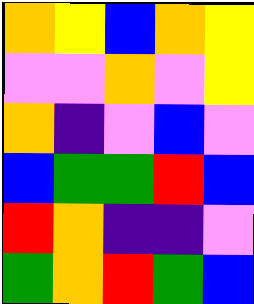[["orange", "yellow", "blue", "orange", "yellow"], ["violet", "violet", "orange", "violet", "yellow"], ["orange", "indigo", "violet", "blue", "violet"], ["blue", "green", "green", "red", "blue"], ["red", "orange", "indigo", "indigo", "violet"], ["green", "orange", "red", "green", "blue"]]